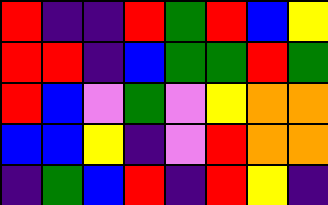[["red", "indigo", "indigo", "red", "green", "red", "blue", "yellow"], ["red", "red", "indigo", "blue", "green", "green", "red", "green"], ["red", "blue", "violet", "green", "violet", "yellow", "orange", "orange"], ["blue", "blue", "yellow", "indigo", "violet", "red", "orange", "orange"], ["indigo", "green", "blue", "red", "indigo", "red", "yellow", "indigo"]]